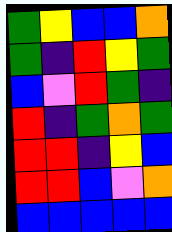[["green", "yellow", "blue", "blue", "orange"], ["green", "indigo", "red", "yellow", "green"], ["blue", "violet", "red", "green", "indigo"], ["red", "indigo", "green", "orange", "green"], ["red", "red", "indigo", "yellow", "blue"], ["red", "red", "blue", "violet", "orange"], ["blue", "blue", "blue", "blue", "blue"]]